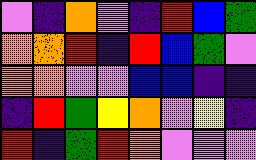[["violet", "indigo", "orange", "violet", "indigo", "red", "blue", "green"], ["orange", "orange", "red", "indigo", "red", "blue", "green", "violet"], ["orange", "orange", "violet", "violet", "blue", "blue", "indigo", "indigo"], ["indigo", "red", "green", "yellow", "orange", "violet", "yellow", "indigo"], ["red", "indigo", "green", "red", "orange", "violet", "violet", "violet"]]